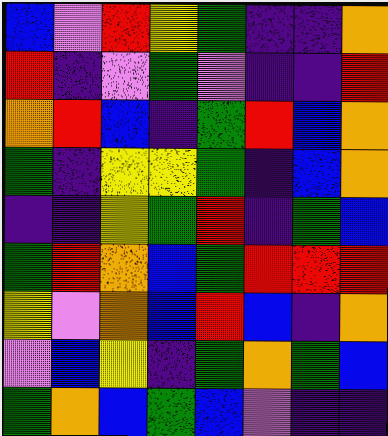[["blue", "violet", "red", "yellow", "green", "indigo", "indigo", "orange"], ["red", "indigo", "violet", "green", "violet", "indigo", "indigo", "red"], ["orange", "red", "blue", "indigo", "green", "red", "blue", "orange"], ["green", "indigo", "yellow", "yellow", "green", "indigo", "blue", "orange"], ["indigo", "indigo", "yellow", "green", "red", "indigo", "green", "blue"], ["green", "red", "orange", "blue", "green", "red", "red", "red"], ["yellow", "violet", "orange", "blue", "red", "blue", "indigo", "orange"], ["violet", "blue", "yellow", "indigo", "green", "orange", "green", "blue"], ["green", "orange", "blue", "green", "blue", "violet", "indigo", "indigo"]]